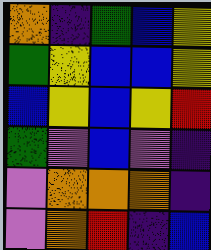[["orange", "indigo", "green", "blue", "yellow"], ["green", "yellow", "blue", "blue", "yellow"], ["blue", "yellow", "blue", "yellow", "red"], ["green", "violet", "blue", "violet", "indigo"], ["violet", "orange", "orange", "orange", "indigo"], ["violet", "orange", "red", "indigo", "blue"]]